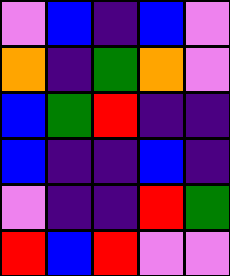[["violet", "blue", "indigo", "blue", "violet"], ["orange", "indigo", "green", "orange", "violet"], ["blue", "green", "red", "indigo", "indigo"], ["blue", "indigo", "indigo", "blue", "indigo"], ["violet", "indigo", "indigo", "red", "green"], ["red", "blue", "red", "violet", "violet"]]